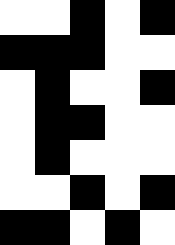[["white", "white", "black", "white", "black"], ["black", "black", "black", "white", "white"], ["white", "black", "white", "white", "black"], ["white", "black", "black", "white", "white"], ["white", "black", "white", "white", "white"], ["white", "white", "black", "white", "black"], ["black", "black", "white", "black", "white"]]